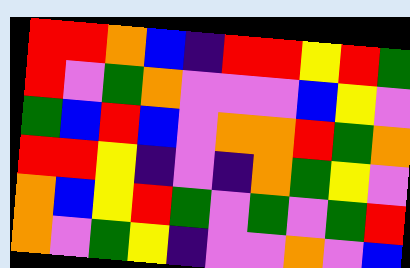[["red", "red", "orange", "blue", "indigo", "red", "red", "yellow", "red", "green"], ["red", "violet", "green", "orange", "violet", "violet", "violet", "blue", "yellow", "violet"], ["green", "blue", "red", "blue", "violet", "orange", "orange", "red", "green", "orange"], ["red", "red", "yellow", "indigo", "violet", "indigo", "orange", "green", "yellow", "violet"], ["orange", "blue", "yellow", "red", "green", "violet", "green", "violet", "green", "red"], ["orange", "violet", "green", "yellow", "indigo", "violet", "violet", "orange", "violet", "blue"]]